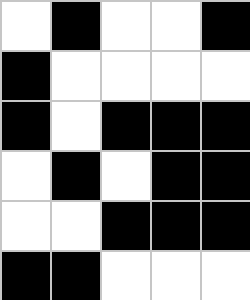[["white", "black", "white", "white", "black"], ["black", "white", "white", "white", "white"], ["black", "white", "black", "black", "black"], ["white", "black", "white", "black", "black"], ["white", "white", "black", "black", "black"], ["black", "black", "white", "white", "white"]]